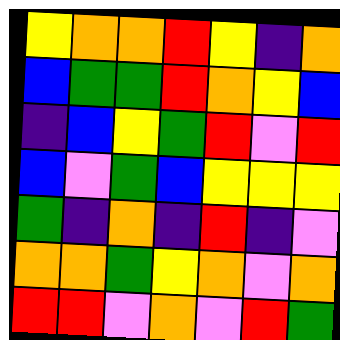[["yellow", "orange", "orange", "red", "yellow", "indigo", "orange"], ["blue", "green", "green", "red", "orange", "yellow", "blue"], ["indigo", "blue", "yellow", "green", "red", "violet", "red"], ["blue", "violet", "green", "blue", "yellow", "yellow", "yellow"], ["green", "indigo", "orange", "indigo", "red", "indigo", "violet"], ["orange", "orange", "green", "yellow", "orange", "violet", "orange"], ["red", "red", "violet", "orange", "violet", "red", "green"]]